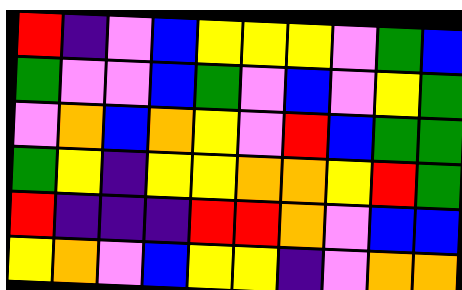[["red", "indigo", "violet", "blue", "yellow", "yellow", "yellow", "violet", "green", "blue"], ["green", "violet", "violet", "blue", "green", "violet", "blue", "violet", "yellow", "green"], ["violet", "orange", "blue", "orange", "yellow", "violet", "red", "blue", "green", "green"], ["green", "yellow", "indigo", "yellow", "yellow", "orange", "orange", "yellow", "red", "green"], ["red", "indigo", "indigo", "indigo", "red", "red", "orange", "violet", "blue", "blue"], ["yellow", "orange", "violet", "blue", "yellow", "yellow", "indigo", "violet", "orange", "orange"]]